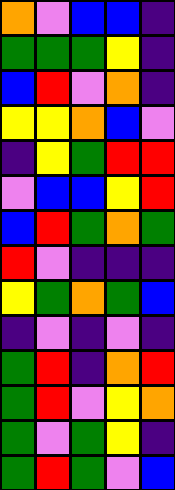[["orange", "violet", "blue", "blue", "indigo"], ["green", "green", "green", "yellow", "indigo"], ["blue", "red", "violet", "orange", "indigo"], ["yellow", "yellow", "orange", "blue", "violet"], ["indigo", "yellow", "green", "red", "red"], ["violet", "blue", "blue", "yellow", "red"], ["blue", "red", "green", "orange", "green"], ["red", "violet", "indigo", "indigo", "indigo"], ["yellow", "green", "orange", "green", "blue"], ["indigo", "violet", "indigo", "violet", "indigo"], ["green", "red", "indigo", "orange", "red"], ["green", "red", "violet", "yellow", "orange"], ["green", "violet", "green", "yellow", "indigo"], ["green", "red", "green", "violet", "blue"]]